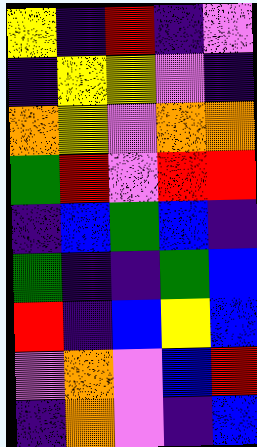[["yellow", "indigo", "red", "indigo", "violet"], ["indigo", "yellow", "yellow", "violet", "indigo"], ["orange", "yellow", "violet", "orange", "orange"], ["green", "red", "violet", "red", "red"], ["indigo", "blue", "green", "blue", "indigo"], ["green", "indigo", "indigo", "green", "blue"], ["red", "indigo", "blue", "yellow", "blue"], ["violet", "orange", "violet", "blue", "red"], ["indigo", "orange", "violet", "indigo", "blue"]]